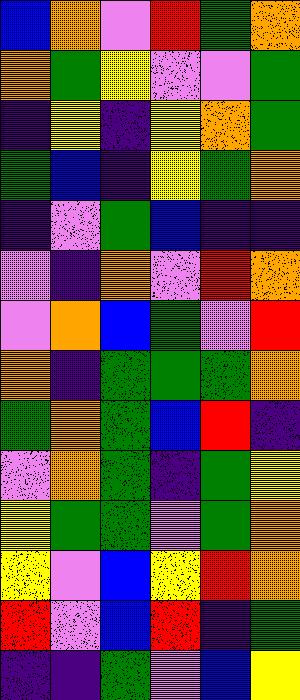[["blue", "orange", "violet", "red", "green", "orange"], ["orange", "green", "yellow", "violet", "violet", "green"], ["indigo", "yellow", "indigo", "yellow", "orange", "green"], ["green", "blue", "indigo", "yellow", "green", "orange"], ["indigo", "violet", "green", "blue", "indigo", "indigo"], ["violet", "indigo", "orange", "violet", "red", "orange"], ["violet", "orange", "blue", "green", "violet", "red"], ["orange", "indigo", "green", "green", "green", "orange"], ["green", "orange", "green", "blue", "red", "indigo"], ["violet", "orange", "green", "indigo", "green", "yellow"], ["yellow", "green", "green", "violet", "green", "orange"], ["yellow", "violet", "blue", "yellow", "red", "orange"], ["red", "violet", "blue", "red", "indigo", "green"], ["indigo", "indigo", "green", "violet", "blue", "yellow"]]